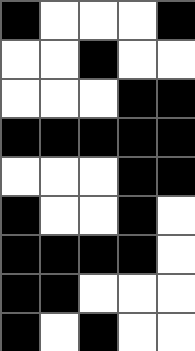[["black", "white", "white", "white", "black"], ["white", "white", "black", "white", "white"], ["white", "white", "white", "black", "black"], ["black", "black", "black", "black", "black"], ["white", "white", "white", "black", "black"], ["black", "white", "white", "black", "white"], ["black", "black", "black", "black", "white"], ["black", "black", "white", "white", "white"], ["black", "white", "black", "white", "white"]]